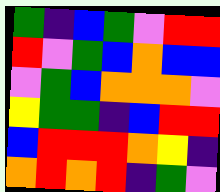[["green", "indigo", "blue", "green", "violet", "red", "red"], ["red", "violet", "green", "blue", "orange", "blue", "blue"], ["violet", "green", "blue", "orange", "orange", "orange", "violet"], ["yellow", "green", "green", "indigo", "blue", "red", "red"], ["blue", "red", "red", "red", "orange", "yellow", "indigo"], ["orange", "red", "orange", "red", "indigo", "green", "violet"]]